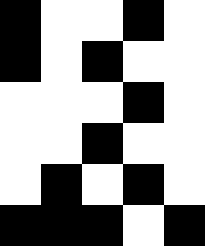[["black", "white", "white", "black", "white"], ["black", "white", "black", "white", "white"], ["white", "white", "white", "black", "white"], ["white", "white", "black", "white", "white"], ["white", "black", "white", "black", "white"], ["black", "black", "black", "white", "black"]]